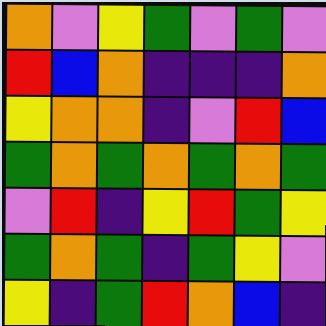[["orange", "violet", "yellow", "green", "violet", "green", "violet"], ["red", "blue", "orange", "indigo", "indigo", "indigo", "orange"], ["yellow", "orange", "orange", "indigo", "violet", "red", "blue"], ["green", "orange", "green", "orange", "green", "orange", "green"], ["violet", "red", "indigo", "yellow", "red", "green", "yellow"], ["green", "orange", "green", "indigo", "green", "yellow", "violet"], ["yellow", "indigo", "green", "red", "orange", "blue", "indigo"]]